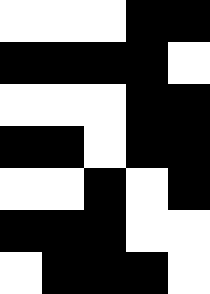[["white", "white", "white", "black", "black"], ["black", "black", "black", "black", "white"], ["white", "white", "white", "black", "black"], ["black", "black", "white", "black", "black"], ["white", "white", "black", "white", "black"], ["black", "black", "black", "white", "white"], ["white", "black", "black", "black", "white"]]